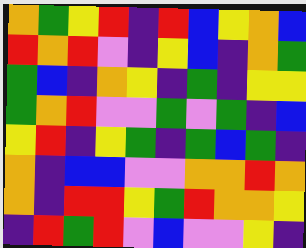[["orange", "green", "yellow", "red", "indigo", "red", "blue", "yellow", "orange", "blue"], ["red", "orange", "red", "violet", "indigo", "yellow", "blue", "indigo", "orange", "green"], ["green", "blue", "indigo", "orange", "yellow", "indigo", "green", "indigo", "yellow", "yellow"], ["green", "orange", "red", "violet", "violet", "green", "violet", "green", "indigo", "blue"], ["yellow", "red", "indigo", "yellow", "green", "indigo", "green", "blue", "green", "indigo"], ["orange", "indigo", "blue", "blue", "violet", "violet", "orange", "orange", "red", "orange"], ["orange", "indigo", "red", "red", "yellow", "green", "red", "orange", "orange", "yellow"], ["indigo", "red", "green", "red", "violet", "blue", "violet", "violet", "yellow", "indigo"]]